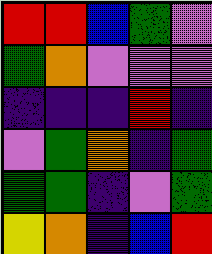[["red", "red", "blue", "green", "violet"], ["green", "orange", "violet", "violet", "violet"], ["indigo", "indigo", "indigo", "red", "indigo"], ["violet", "green", "orange", "indigo", "green"], ["green", "green", "indigo", "violet", "green"], ["yellow", "orange", "indigo", "blue", "red"]]